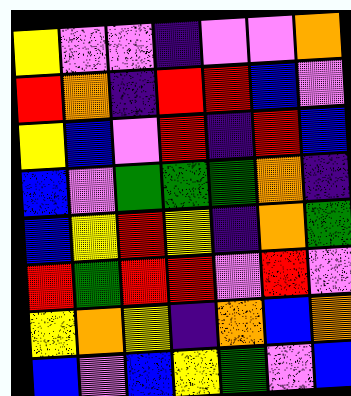[["yellow", "violet", "violet", "indigo", "violet", "violet", "orange"], ["red", "orange", "indigo", "red", "red", "blue", "violet"], ["yellow", "blue", "violet", "red", "indigo", "red", "blue"], ["blue", "violet", "green", "green", "green", "orange", "indigo"], ["blue", "yellow", "red", "yellow", "indigo", "orange", "green"], ["red", "green", "red", "red", "violet", "red", "violet"], ["yellow", "orange", "yellow", "indigo", "orange", "blue", "orange"], ["blue", "violet", "blue", "yellow", "green", "violet", "blue"]]